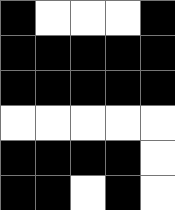[["black", "white", "white", "white", "black"], ["black", "black", "black", "black", "black"], ["black", "black", "black", "black", "black"], ["white", "white", "white", "white", "white"], ["black", "black", "black", "black", "white"], ["black", "black", "white", "black", "white"]]